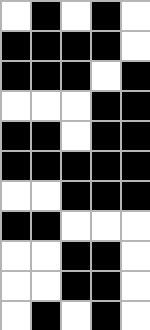[["white", "black", "white", "black", "white"], ["black", "black", "black", "black", "white"], ["black", "black", "black", "white", "black"], ["white", "white", "white", "black", "black"], ["black", "black", "white", "black", "black"], ["black", "black", "black", "black", "black"], ["white", "white", "black", "black", "black"], ["black", "black", "white", "white", "white"], ["white", "white", "black", "black", "white"], ["white", "white", "black", "black", "white"], ["white", "black", "white", "black", "white"]]